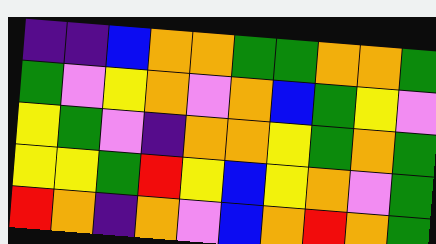[["indigo", "indigo", "blue", "orange", "orange", "green", "green", "orange", "orange", "green"], ["green", "violet", "yellow", "orange", "violet", "orange", "blue", "green", "yellow", "violet"], ["yellow", "green", "violet", "indigo", "orange", "orange", "yellow", "green", "orange", "green"], ["yellow", "yellow", "green", "red", "yellow", "blue", "yellow", "orange", "violet", "green"], ["red", "orange", "indigo", "orange", "violet", "blue", "orange", "red", "orange", "green"]]